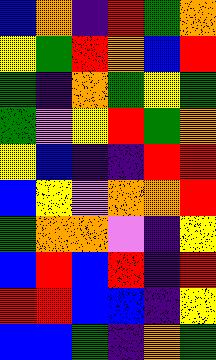[["blue", "orange", "indigo", "red", "green", "orange"], ["yellow", "green", "red", "orange", "blue", "red"], ["green", "indigo", "orange", "green", "yellow", "green"], ["green", "violet", "yellow", "red", "green", "orange"], ["yellow", "blue", "indigo", "indigo", "red", "red"], ["blue", "yellow", "violet", "orange", "orange", "red"], ["green", "orange", "orange", "violet", "indigo", "yellow"], ["blue", "red", "blue", "red", "indigo", "red"], ["red", "red", "blue", "blue", "indigo", "yellow"], ["blue", "blue", "green", "indigo", "orange", "green"]]